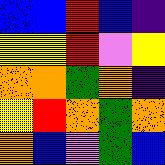[["blue", "blue", "red", "blue", "indigo"], ["yellow", "yellow", "red", "violet", "yellow"], ["orange", "orange", "green", "orange", "indigo"], ["yellow", "red", "orange", "green", "orange"], ["orange", "blue", "violet", "green", "blue"]]